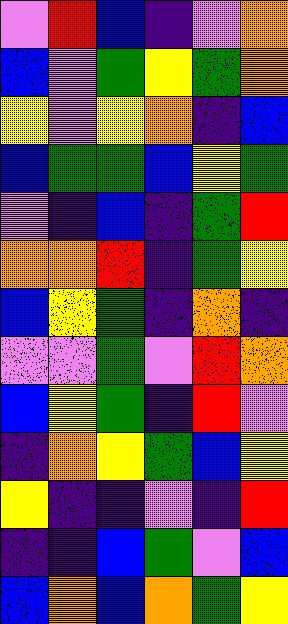[["violet", "red", "blue", "indigo", "violet", "orange"], ["blue", "violet", "green", "yellow", "green", "orange"], ["yellow", "violet", "yellow", "orange", "indigo", "blue"], ["blue", "green", "green", "blue", "yellow", "green"], ["violet", "indigo", "blue", "indigo", "green", "red"], ["orange", "orange", "red", "indigo", "green", "yellow"], ["blue", "yellow", "green", "indigo", "orange", "indigo"], ["violet", "violet", "green", "violet", "red", "orange"], ["blue", "yellow", "green", "indigo", "red", "violet"], ["indigo", "orange", "yellow", "green", "blue", "yellow"], ["yellow", "indigo", "indigo", "violet", "indigo", "red"], ["indigo", "indigo", "blue", "green", "violet", "blue"], ["blue", "orange", "blue", "orange", "green", "yellow"]]